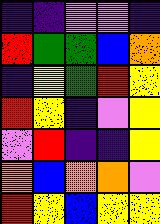[["indigo", "indigo", "violet", "violet", "indigo"], ["red", "green", "green", "blue", "orange"], ["indigo", "yellow", "green", "red", "yellow"], ["red", "yellow", "indigo", "violet", "yellow"], ["violet", "red", "indigo", "indigo", "yellow"], ["orange", "blue", "orange", "orange", "violet"], ["red", "yellow", "blue", "yellow", "yellow"]]